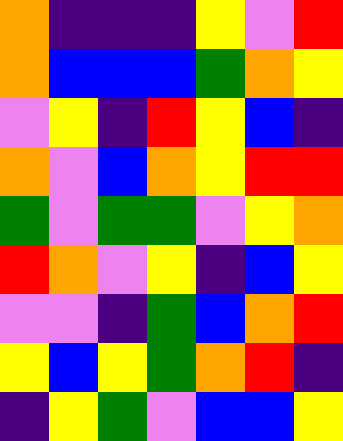[["orange", "indigo", "indigo", "indigo", "yellow", "violet", "red"], ["orange", "blue", "blue", "blue", "green", "orange", "yellow"], ["violet", "yellow", "indigo", "red", "yellow", "blue", "indigo"], ["orange", "violet", "blue", "orange", "yellow", "red", "red"], ["green", "violet", "green", "green", "violet", "yellow", "orange"], ["red", "orange", "violet", "yellow", "indigo", "blue", "yellow"], ["violet", "violet", "indigo", "green", "blue", "orange", "red"], ["yellow", "blue", "yellow", "green", "orange", "red", "indigo"], ["indigo", "yellow", "green", "violet", "blue", "blue", "yellow"]]